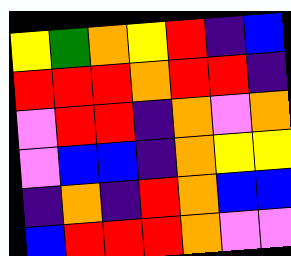[["yellow", "green", "orange", "yellow", "red", "indigo", "blue"], ["red", "red", "red", "orange", "red", "red", "indigo"], ["violet", "red", "red", "indigo", "orange", "violet", "orange"], ["violet", "blue", "blue", "indigo", "orange", "yellow", "yellow"], ["indigo", "orange", "indigo", "red", "orange", "blue", "blue"], ["blue", "red", "red", "red", "orange", "violet", "violet"]]